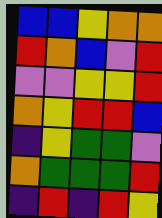[["blue", "blue", "yellow", "orange", "orange"], ["red", "orange", "blue", "violet", "red"], ["violet", "violet", "yellow", "yellow", "red"], ["orange", "yellow", "red", "red", "blue"], ["indigo", "yellow", "green", "green", "violet"], ["orange", "green", "green", "green", "red"], ["indigo", "red", "indigo", "red", "yellow"]]